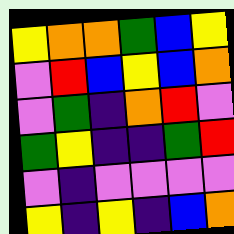[["yellow", "orange", "orange", "green", "blue", "yellow"], ["violet", "red", "blue", "yellow", "blue", "orange"], ["violet", "green", "indigo", "orange", "red", "violet"], ["green", "yellow", "indigo", "indigo", "green", "red"], ["violet", "indigo", "violet", "violet", "violet", "violet"], ["yellow", "indigo", "yellow", "indigo", "blue", "orange"]]